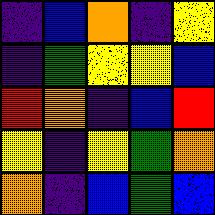[["indigo", "blue", "orange", "indigo", "yellow"], ["indigo", "green", "yellow", "yellow", "blue"], ["red", "orange", "indigo", "blue", "red"], ["yellow", "indigo", "yellow", "green", "orange"], ["orange", "indigo", "blue", "green", "blue"]]